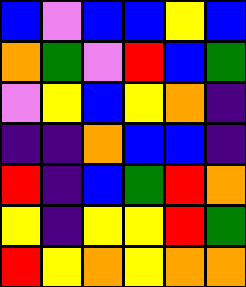[["blue", "violet", "blue", "blue", "yellow", "blue"], ["orange", "green", "violet", "red", "blue", "green"], ["violet", "yellow", "blue", "yellow", "orange", "indigo"], ["indigo", "indigo", "orange", "blue", "blue", "indigo"], ["red", "indigo", "blue", "green", "red", "orange"], ["yellow", "indigo", "yellow", "yellow", "red", "green"], ["red", "yellow", "orange", "yellow", "orange", "orange"]]